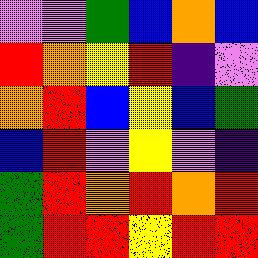[["violet", "violet", "green", "blue", "orange", "blue"], ["red", "orange", "yellow", "red", "indigo", "violet"], ["orange", "red", "blue", "yellow", "blue", "green"], ["blue", "red", "violet", "yellow", "violet", "indigo"], ["green", "red", "orange", "red", "orange", "red"], ["green", "red", "red", "yellow", "red", "red"]]